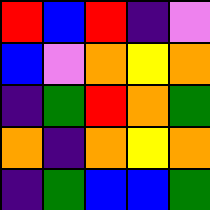[["red", "blue", "red", "indigo", "violet"], ["blue", "violet", "orange", "yellow", "orange"], ["indigo", "green", "red", "orange", "green"], ["orange", "indigo", "orange", "yellow", "orange"], ["indigo", "green", "blue", "blue", "green"]]